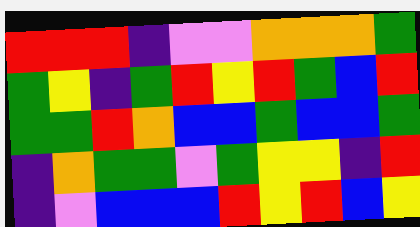[["red", "red", "red", "indigo", "violet", "violet", "orange", "orange", "orange", "green"], ["green", "yellow", "indigo", "green", "red", "yellow", "red", "green", "blue", "red"], ["green", "green", "red", "orange", "blue", "blue", "green", "blue", "blue", "green"], ["indigo", "orange", "green", "green", "violet", "green", "yellow", "yellow", "indigo", "red"], ["indigo", "violet", "blue", "blue", "blue", "red", "yellow", "red", "blue", "yellow"]]